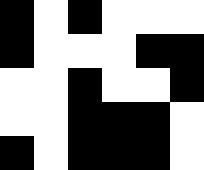[["black", "white", "black", "white", "white", "white"], ["black", "white", "white", "white", "black", "black"], ["white", "white", "black", "white", "white", "black"], ["white", "white", "black", "black", "black", "white"], ["black", "white", "black", "black", "black", "white"]]